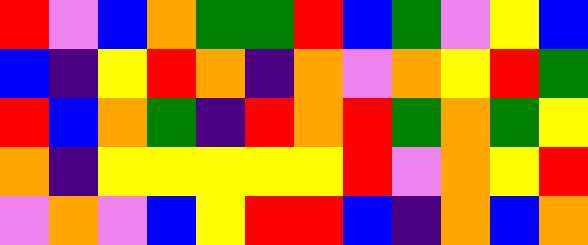[["red", "violet", "blue", "orange", "green", "green", "red", "blue", "green", "violet", "yellow", "blue"], ["blue", "indigo", "yellow", "red", "orange", "indigo", "orange", "violet", "orange", "yellow", "red", "green"], ["red", "blue", "orange", "green", "indigo", "red", "orange", "red", "green", "orange", "green", "yellow"], ["orange", "indigo", "yellow", "yellow", "yellow", "yellow", "yellow", "red", "violet", "orange", "yellow", "red"], ["violet", "orange", "violet", "blue", "yellow", "red", "red", "blue", "indigo", "orange", "blue", "orange"]]